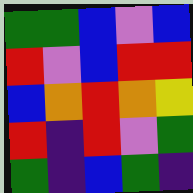[["green", "green", "blue", "violet", "blue"], ["red", "violet", "blue", "red", "red"], ["blue", "orange", "red", "orange", "yellow"], ["red", "indigo", "red", "violet", "green"], ["green", "indigo", "blue", "green", "indigo"]]